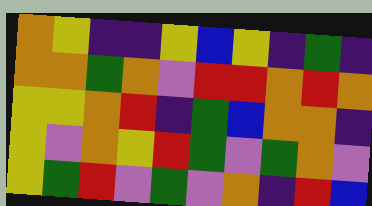[["orange", "yellow", "indigo", "indigo", "yellow", "blue", "yellow", "indigo", "green", "indigo"], ["orange", "orange", "green", "orange", "violet", "red", "red", "orange", "red", "orange"], ["yellow", "yellow", "orange", "red", "indigo", "green", "blue", "orange", "orange", "indigo"], ["yellow", "violet", "orange", "yellow", "red", "green", "violet", "green", "orange", "violet"], ["yellow", "green", "red", "violet", "green", "violet", "orange", "indigo", "red", "blue"]]